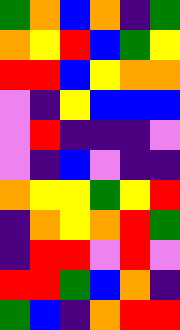[["green", "orange", "blue", "orange", "indigo", "green"], ["orange", "yellow", "red", "blue", "green", "yellow"], ["red", "red", "blue", "yellow", "orange", "orange"], ["violet", "indigo", "yellow", "blue", "blue", "blue"], ["violet", "red", "indigo", "indigo", "indigo", "violet"], ["violet", "indigo", "blue", "violet", "indigo", "indigo"], ["orange", "yellow", "yellow", "green", "yellow", "red"], ["indigo", "orange", "yellow", "orange", "red", "green"], ["indigo", "red", "red", "violet", "red", "violet"], ["red", "red", "green", "blue", "orange", "indigo"], ["green", "blue", "indigo", "orange", "red", "red"]]